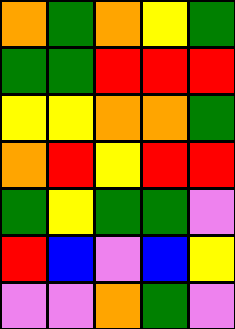[["orange", "green", "orange", "yellow", "green"], ["green", "green", "red", "red", "red"], ["yellow", "yellow", "orange", "orange", "green"], ["orange", "red", "yellow", "red", "red"], ["green", "yellow", "green", "green", "violet"], ["red", "blue", "violet", "blue", "yellow"], ["violet", "violet", "orange", "green", "violet"]]